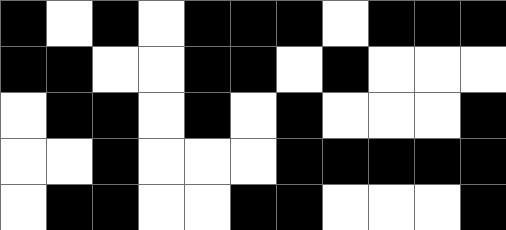[["black", "white", "black", "white", "black", "black", "black", "white", "black", "black", "black"], ["black", "black", "white", "white", "black", "black", "white", "black", "white", "white", "white"], ["white", "black", "black", "white", "black", "white", "black", "white", "white", "white", "black"], ["white", "white", "black", "white", "white", "white", "black", "black", "black", "black", "black"], ["white", "black", "black", "white", "white", "black", "black", "white", "white", "white", "black"]]